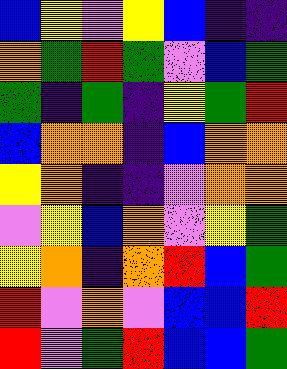[["blue", "yellow", "violet", "yellow", "blue", "indigo", "indigo"], ["orange", "green", "red", "green", "violet", "blue", "green"], ["green", "indigo", "green", "indigo", "yellow", "green", "red"], ["blue", "orange", "orange", "indigo", "blue", "orange", "orange"], ["yellow", "orange", "indigo", "indigo", "violet", "orange", "orange"], ["violet", "yellow", "blue", "orange", "violet", "yellow", "green"], ["yellow", "orange", "indigo", "orange", "red", "blue", "green"], ["red", "violet", "orange", "violet", "blue", "blue", "red"], ["red", "violet", "green", "red", "blue", "blue", "green"]]